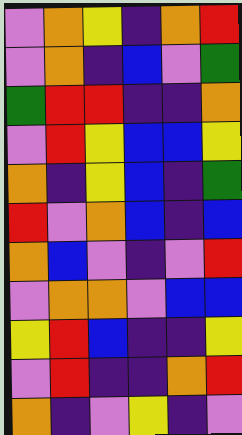[["violet", "orange", "yellow", "indigo", "orange", "red"], ["violet", "orange", "indigo", "blue", "violet", "green"], ["green", "red", "red", "indigo", "indigo", "orange"], ["violet", "red", "yellow", "blue", "blue", "yellow"], ["orange", "indigo", "yellow", "blue", "indigo", "green"], ["red", "violet", "orange", "blue", "indigo", "blue"], ["orange", "blue", "violet", "indigo", "violet", "red"], ["violet", "orange", "orange", "violet", "blue", "blue"], ["yellow", "red", "blue", "indigo", "indigo", "yellow"], ["violet", "red", "indigo", "indigo", "orange", "red"], ["orange", "indigo", "violet", "yellow", "indigo", "violet"]]